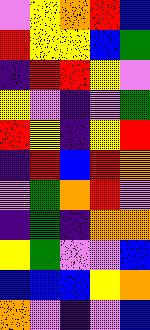[["violet", "yellow", "orange", "red", "blue"], ["red", "yellow", "yellow", "blue", "green"], ["indigo", "red", "red", "yellow", "violet"], ["yellow", "violet", "indigo", "violet", "green"], ["red", "yellow", "indigo", "yellow", "red"], ["indigo", "red", "blue", "red", "orange"], ["violet", "green", "orange", "red", "violet"], ["indigo", "green", "indigo", "orange", "orange"], ["yellow", "green", "violet", "violet", "blue"], ["blue", "blue", "blue", "yellow", "orange"], ["orange", "violet", "indigo", "violet", "blue"]]